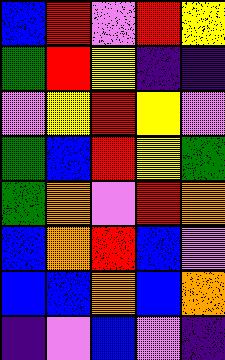[["blue", "red", "violet", "red", "yellow"], ["green", "red", "yellow", "indigo", "indigo"], ["violet", "yellow", "red", "yellow", "violet"], ["green", "blue", "red", "yellow", "green"], ["green", "orange", "violet", "red", "orange"], ["blue", "orange", "red", "blue", "violet"], ["blue", "blue", "orange", "blue", "orange"], ["indigo", "violet", "blue", "violet", "indigo"]]